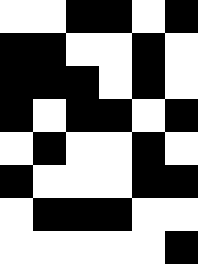[["white", "white", "black", "black", "white", "black"], ["black", "black", "white", "white", "black", "white"], ["black", "black", "black", "white", "black", "white"], ["black", "white", "black", "black", "white", "black"], ["white", "black", "white", "white", "black", "white"], ["black", "white", "white", "white", "black", "black"], ["white", "black", "black", "black", "white", "white"], ["white", "white", "white", "white", "white", "black"]]